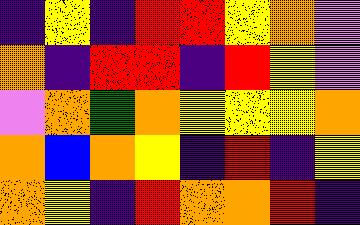[["indigo", "yellow", "indigo", "red", "red", "yellow", "orange", "violet"], ["orange", "indigo", "red", "red", "indigo", "red", "yellow", "violet"], ["violet", "orange", "green", "orange", "yellow", "yellow", "yellow", "orange"], ["orange", "blue", "orange", "yellow", "indigo", "red", "indigo", "yellow"], ["orange", "yellow", "indigo", "red", "orange", "orange", "red", "indigo"]]